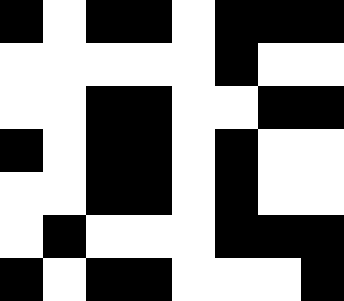[["black", "white", "black", "black", "white", "black", "black", "black"], ["white", "white", "white", "white", "white", "black", "white", "white"], ["white", "white", "black", "black", "white", "white", "black", "black"], ["black", "white", "black", "black", "white", "black", "white", "white"], ["white", "white", "black", "black", "white", "black", "white", "white"], ["white", "black", "white", "white", "white", "black", "black", "black"], ["black", "white", "black", "black", "white", "white", "white", "black"]]